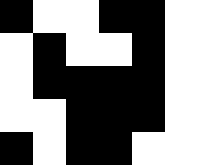[["black", "white", "white", "black", "black", "white"], ["white", "black", "white", "white", "black", "white"], ["white", "black", "black", "black", "black", "white"], ["white", "white", "black", "black", "black", "white"], ["black", "white", "black", "black", "white", "white"]]